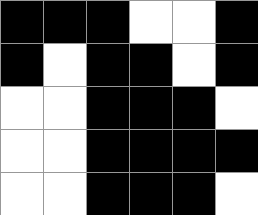[["black", "black", "black", "white", "white", "black"], ["black", "white", "black", "black", "white", "black"], ["white", "white", "black", "black", "black", "white"], ["white", "white", "black", "black", "black", "black"], ["white", "white", "black", "black", "black", "white"]]